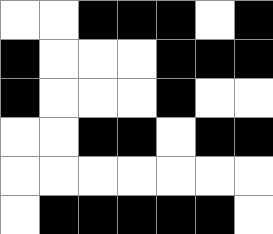[["white", "white", "black", "black", "black", "white", "black"], ["black", "white", "white", "white", "black", "black", "black"], ["black", "white", "white", "white", "black", "white", "white"], ["white", "white", "black", "black", "white", "black", "black"], ["white", "white", "white", "white", "white", "white", "white"], ["white", "black", "black", "black", "black", "black", "white"]]